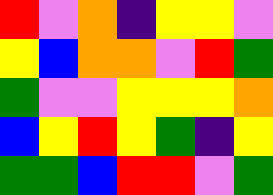[["red", "violet", "orange", "indigo", "yellow", "yellow", "violet"], ["yellow", "blue", "orange", "orange", "violet", "red", "green"], ["green", "violet", "violet", "yellow", "yellow", "yellow", "orange"], ["blue", "yellow", "red", "yellow", "green", "indigo", "yellow"], ["green", "green", "blue", "red", "red", "violet", "green"]]